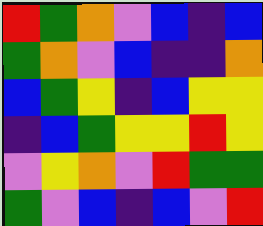[["red", "green", "orange", "violet", "blue", "indigo", "blue"], ["green", "orange", "violet", "blue", "indigo", "indigo", "orange"], ["blue", "green", "yellow", "indigo", "blue", "yellow", "yellow"], ["indigo", "blue", "green", "yellow", "yellow", "red", "yellow"], ["violet", "yellow", "orange", "violet", "red", "green", "green"], ["green", "violet", "blue", "indigo", "blue", "violet", "red"]]